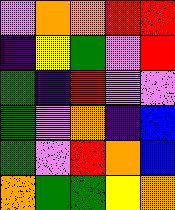[["violet", "orange", "orange", "red", "red"], ["indigo", "yellow", "green", "violet", "red"], ["green", "indigo", "red", "violet", "violet"], ["green", "violet", "orange", "indigo", "blue"], ["green", "violet", "red", "orange", "blue"], ["orange", "green", "green", "yellow", "orange"]]